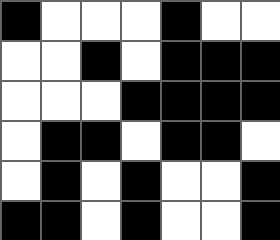[["black", "white", "white", "white", "black", "white", "white"], ["white", "white", "black", "white", "black", "black", "black"], ["white", "white", "white", "black", "black", "black", "black"], ["white", "black", "black", "white", "black", "black", "white"], ["white", "black", "white", "black", "white", "white", "black"], ["black", "black", "white", "black", "white", "white", "black"]]